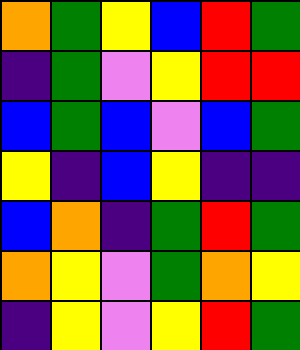[["orange", "green", "yellow", "blue", "red", "green"], ["indigo", "green", "violet", "yellow", "red", "red"], ["blue", "green", "blue", "violet", "blue", "green"], ["yellow", "indigo", "blue", "yellow", "indigo", "indigo"], ["blue", "orange", "indigo", "green", "red", "green"], ["orange", "yellow", "violet", "green", "orange", "yellow"], ["indigo", "yellow", "violet", "yellow", "red", "green"]]